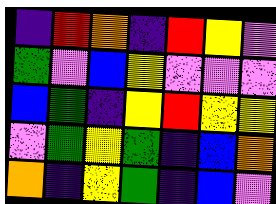[["indigo", "red", "orange", "indigo", "red", "yellow", "violet"], ["green", "violet", "blue", "yellow", "violet", "violet", "violet"], ["blue", "green", "indigo", "yellow", "red", "yellow", "yellow"], ["violet", "green", "yellow", "green", "indigo", "blue", "orange"], ["orange", "indigo", "yellow", "green", "indigo", "blue", "violet"]]